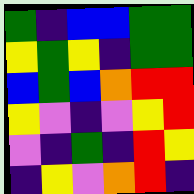[["green", "indigo", "blue", "blue", "green", "green"], ["yellow", "green", "yellow", "indigo", "green", "green"], ["blue", "green", "blue", "orange", "red", "red"], ["yellow", "violet", "indigo", "violet", "yellow", "red"], ["violet", "indigo", "green", "indigo", "red", "yellow"], ["indigo", "yellow", "violet", "orange", "red", "indigo"]]